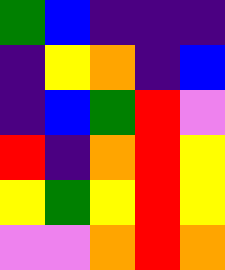[["green", "blue", "indigo", "indigo", "indigo"], ["indigo", "yellow", "orange", "indigo", "blue"], ["indigo", "blue", "green", "red", "violet"], ["red", "indigo", "orange", "red", "yellow"], ["yellow", "green", "yellow", "red", "yellow"], ["violet", "violet", "orange", "red", "orange"]]